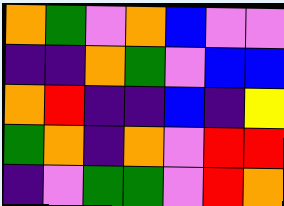[["orange", "green", "violet", "orange", "blue", "violet", "violet"], ["indigo", "indigo", "orange", "green", "violet", "blue", "blue"], ["orange", "red", "indigo", "indigo", "blue", "indigo", "yellow"], ["green", "orange", "indigo", "orange", "violet", "red", "red"], ["indigo", "violet", "green", "green", "violet", "red", "orange"]]